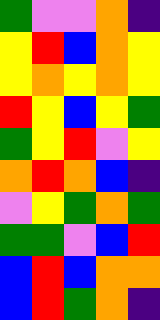[["green", "violet", "violet", "orange", "indigo"], ["yellow", "red", "blue", "orange", "yellow"], ["yellow", "orange", "yellow", "orange", "yellow"], ["red", "yellow", "blue", "yellow", "green"], ["green", "yellow", "red", "violet", "yellow"], ["orange", "red", "orange", "blue", "indigo"], ["violet", "yellow", "green", "orange", "green"], ["green", "green", "violet", "blue", "red"], ["blue", "red", "blue", "orange", "orange"], ["blue", "red", "green", "orange", "indigo"]]